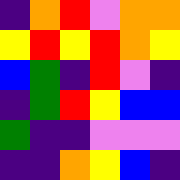[["indigo", "orange", "red", "violet", "orange", "orange"], ["yellow", "red", "yellow", "red", "orange", "yellow"], ["blue", "green", "indigo", "red", "violet", "indigo"], ["indigo", "green", "red", "yellow", "blue", "blue"], ["green", "indigo", "indigo", "violet", "violet", "violet"], ["indigo", "indigo", "orange", "yellow", "blue", "indigo"]]